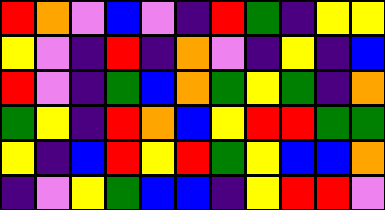[["red", "orange", "violet", "blue", "violet", "indigo", "red", "green", "indigo", "yellow", "yellow"], ["yellow", "violet", "indigo", "red", "indigo", "orange", "violet", "indigo", "yellow", "indigo", "blue"], ["red", "violet", "indigo", "green", "blue", "orange", "green", "yellow", "green", "indigo", "orange"], ["green", "yellow", "indigo", "red", "orange", "blue", "yellow", "red", "red", "green", "green"], ["yellow", "indigo", "blue", "red", "yellow", "red", "green", "yellow", "blue", "blue", "orange"], ["indigo", "violet", "yellow", "green", "blue", "blue", "indigo", "yellow", "red", "red", "violet"]]